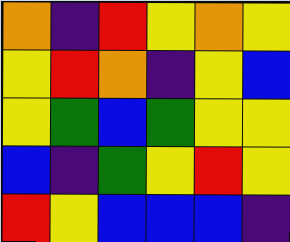[["orange", "indigo", "red", "yellow", "orange", "yellow"], ["yellow", "red", "orange", "indigo", "yellow", "blue"], ["yellow", "green", "blue", "green", "yellow", "yellow"], ["blue", "indigo", "green", "yellow", "red", "yellow"], ["red", "yellow", "blue", "blue", "blue", "indigo"]]